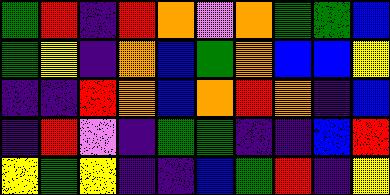[["green", "red", "indigo", "red", "orange", "violet", "orange", "green", "green", "blue"], ["green", "yellow", "indigo", "orange", "blue", "green", "orange", "blue", "blue", "yellow"], ["indigo", "indigo", "red", "orange", "blue", "orange", "red", "orange", "indigo", "blue"], ["indigo", "red", "violet", "indigo", "green", "green", "indigo", "indigo", "blue", "red"], ["yellow", "green", "yellow", "indigo", "indigo", "blue", "green", "red", "indigo", "yellow"]]